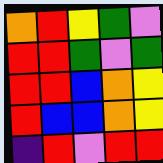[["orange", "red", "yellow", "green", "violet"], ["red", "red", "green", "violet", "green"], ["red", "red", "blue", "orange", "yellow"], ["red", "blue", "blue", "orange", "yellow"], ["indigo", "red", "violet", "red", "red"]]